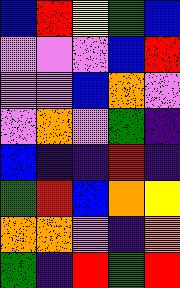[["blue", "red", "yellow", "green", "blue"], ["violet", "violet", "violet", "blue", "red"], ["violet", "violet", "blue", "orange", "violet"], ["violet", "orange", "violet", "green", "indigo"], ["blue", "indigo", "indigo", "red", "indigo"], ["green", "red", "blue", "orange", "yellow"], ["orange", "orange", "violet", "indigo", "orange"], ["green", "indigo", "red", "green", "red"]]